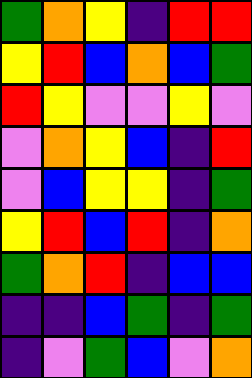[["green", "orange", "yellow", "indigo", "red", "red"], ["yellow", "red", "blue", "orange", "blue", "green"], ["red", "yellow", "violet", "violet", "yellow", "violet"], ["violet", "orange", "yellow", "blue", "indigo", "red"], ["violet", "blue", "yellow", "yellow", "indigo", "green"], ["yellow", "red", "blue", "red", "indigo", "orange"], ["green", "orange", "red", "indigo", "blue", "blue"], ["indigo", "indigo", "blue", "green", "indigo", "green"], ["indigo", "violet", "green", "blue", "violet", "orange"]]